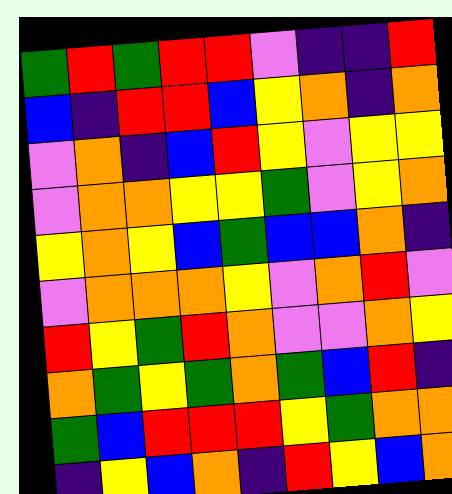[["green", "red", "green", "red", "red", "violet", "indigo", "indigo", "red"], ["blue", "indigo", "red", "red", "blue", "yellow", "orange", "indigo", "orange"], ["violet", "orange", "indigo", "blue", "red", "yellow", "violet", "yellow", "yellow"], ["violet", "orange", "orange", "yellow", "yellow", "green", "violet", "yellow", "orange"], ["yellow", "orange", "yellow", "blue", "green", "blue", "blue", "orange", "indigo"], ["violet", "orange", "orange", "orange", "yellow", "violet", "orange", "red", "violet"], ["red", "yellow", "green", "red", "orange", "violet", "violet", "orange", "yellow"], ["orange", "green", "yellow", "green", "orange", "green", "blue", "red", "indigo"], ["green", "blue", "red", "red", "red", "yellow", "green", "orange", "orange"], ["indigo", "yellow", "blue", "orange", "indigo", "red", "yellow", "blue", "orange"]]